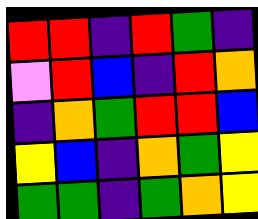[["red", "red", "indigo", "red", "green", "indigo"], ["violet", "red", "blue", "indigo", "red", "orange"], ["indigo", "orange", "green", "red", "red", "blue"], ["yellow", "blue", "indigo", "orange", "green", "yellow"], ["green", "green", "indigo", "green", "orange", "yellow"]]